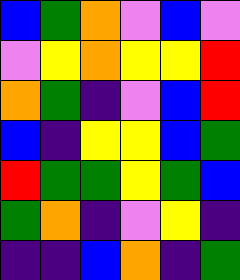[["blue", "green", "orange", "violet", "blue", "violet"], ["violet", "yellow", "orange", "yellow", "yellow", "red"], ["orange", "green", "indigo", "violet", "blue", "red"], ["blue", "indigo", "yellow", "yellow", "blue", "green"], ["red", "green", "green", "yellow", "green", "blue"], ["green", "orange", "indigo", "violet", "yellow", "indigo"], ["indigo", "indigo", "blue", "orange", "indigo", "green"]]